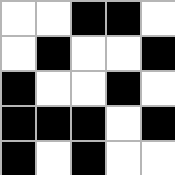[["white", "white", "black", "black", "white"], ["white", "black", "white", "white", "black"], ["black", "white", "white", "black", "white"], ["black", "black", "black", "white", "black"], ["black", "white", "black", "white", "white"]]